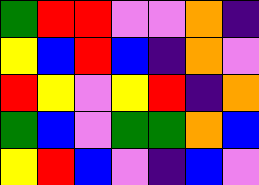[["green", "red", "red", "violet", "violet", "orange", "indigo"], ["yellow", "blue", "red", "blue", "indigo", "orange", "violet"], ["red", "yellow", "violet", "yellow", "red", "indigo", "orange"], ["green", "blue", "violet", "green", "green", "orange", "blue"], ["yellow", "red", "blue", "violet", "indigo", "blue", "violet"]]